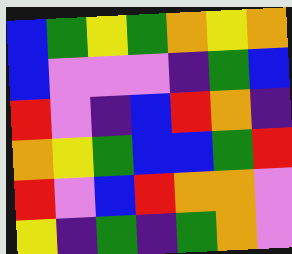[["blue", "green", "yellow", "green", "orange", "yellow", "orange"], ["blue", "violet", "violet", "violet", "indigo", "green", "blue"], ["red", "violet", "indigo", "blue", "red", "orange", "indigo"], ["orange", "yellow", "green", "blue", "blue", "green", "red"], ["red", "violet", "blue", "red", "orange", "orange", "violet"], ["yellow", "indigo", "green", "indigo", "green", "orange", "violet"]]